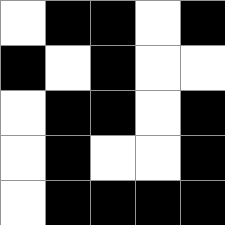[["white", "black", "black", "white", "black"], ["black", "white", "black", "white", "white"], ["white", "black", "black", "white", "black"], ["white", "black", "white", "white", "black"], ["white", "black", "black", "black", "black"]]